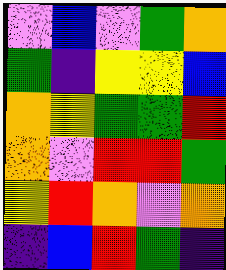[["violet", "blue", "violet", "green", "orange"], ["green", "indigo", "yellow", "yellow", "blue"], ["orange", "yellow", "green", "green", "red"], ["orange", "violet", "red", "red", "green"], ["yellow", "red", "orange", "violet", "orange"], ["indigo", "blue", "red", "green", "indigo"]]